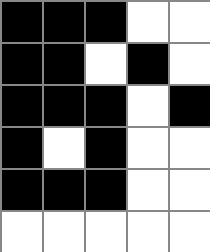[["black", "black", "black", "white", "white"], ["black", "black", "white", "black", "white"], ["black", "black", "black", "white", "black"], ["black", "white", "black", "white", "white"], ["black", "black", "black", "white", "white"], ["white", "white", "white", "white", "white"]]